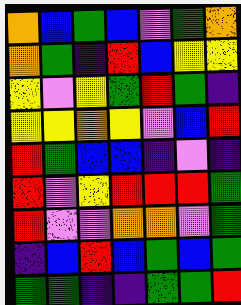[["orange", "blue", "green", "blue", "violet", "green", "orange"], ["orange", "green", "indigo", "red", "blue", "yellow", "yellow"], ["yellow", "violet", "yellow", "green", "red", "green", "indigo"], ["yellow", "yellow", "orange", "yellow", "violet", "blue", "red"], ["red", "green", "blue", "blue", "indigo", "violet", "indigo"], ["red", "violet", "yellow", "red", "red", "red", "green"], ["red", "violet", "violet", "orange", "orange", "violet", "green"], ["indigo", "blue", "red", "blue", "green", "blue", "green"], ["green", "green", "indigo", "indigo", "green", "green", "red"]]